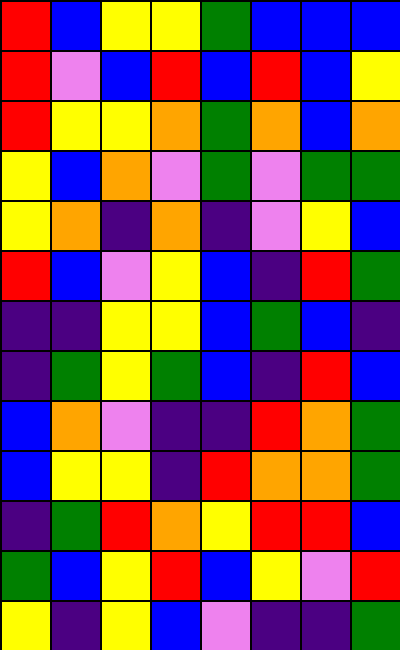[["red", "blue", "yellow", "yellow", "green", "blue", "blue", "blue"], ["red", "violet", "blue", "red", "blue", "red", "blue", "yellow"], ["red", "yellow", "yellow", "orange", "green", "orange", "blue", "orange"], ["yellow", "blue", "orange", "violet", "green", "violet", "green", "green"], ["yellow", "orange", "indigo", "orange", "indigo", "violet", "yellow", "blue"], ["red", "blue", "violet", "yellow", "blue", "indigo", "red", "green"], ["indigo", "indigo", "yellow", "yellow", "blue", "green", "blue", "indigo"], ["indigo", "green", "yellow", "green", "blue", "indigo", "red", "blue"], ["blue", "orange", "violet", "indigo", "indigo", "red", "orange", "green"], ["blue", "yellow", "yellow", "indigo", "red", "orange", "orange", "green"], ["indigo", "green", "red", "orange", "yellow", "red", "red", "blue"], ["green", "blue", "yellow", "red", "blue", "yellow", "violet", "red"], ["yellow", "indigo", "yellow", "blue", "violet", "indigo", "indigo", "green"]]